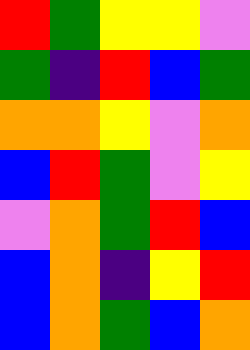[["red", "green", "yellow", "yellow", "violet"], ["green", "indigo", "red", "blue", "green"], ["orange", "orange", "yellow", "violet", "orange"], ["blue", "red", "green", "violet", "yellow"], ["violet", "orange", "green", "red", "blue"], ["blue", "orange", "indigo", "yellow", "red"], ["blue", "orange", "green", "blue", "orange"]]